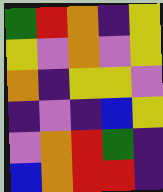[["green", "red", "orange", "indigo", "yellow"], ["yellow", "violet", "orange", "violet", "yellow"], ["orange", "indigo", "yellow", "yellow", "violet"], ["indigo", "violet", "indigo", "blue", "yellow"], ["violet", "orange", "red", "green", "indigo"], ["blue", "orange", "red", "red", "indigo"]]